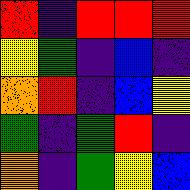[["red", "indigo", "red", "red", "red"], ["yellow", "green", "indigo", "blue", "indigo"], ["orange", "red", "indigo", "blue", "yellow"], ["green", "indigo", "green", "red", "indigo"], ["orange", "indigo", "green", "yellow", "blue"]]